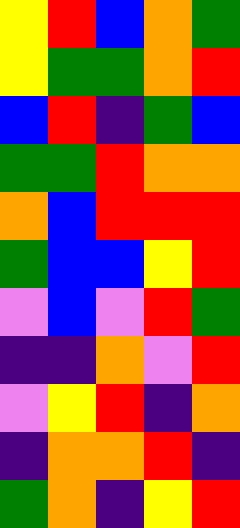[["yellow", "red", "blue", "orange", "green"], ["yellow", "green", "green", "orange", "red"], ["blue", "red", "indigo", "green", "blue"], ["green", "green", "red", "orange", "orange"], ["orange", "blue", "red", "red", "red"], ["green", "blue", "blue", "yellow", "red"], ["violet", "blue", "violet", "red", "green"], ["indigo", "indigo", "orange", "violet", "red"], ["violet", "yellow", "red", "indigo", "orange"], ["indigo", "orange", "orange", "red", "indigo"], ["green", "orange", "indigo", "yellow", "red"]]